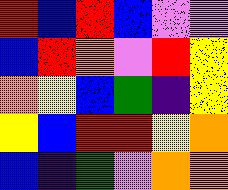[["red", "blue", "red", "blue", "violet", "violet"], ["blue", "red", "orange", "violet", "red", "yellow"], ["orange", "yellow", "blue", "green", "indigo", "yellow"], ["yellow", "blue", "red", "red", "yellow", "orange"], ["blue", "indigo", "green", "violet", "orange", "orange"]]